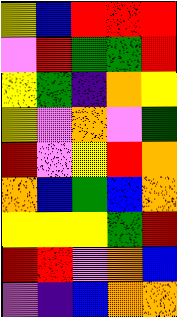[["yellow", "blue", "red", "red", "red"], ["violet", "red", "green", "green", "red"], ["yellow", "green", "indigo", "orange", "yellow"], ["yellow", "violet", "orange", "violet", "green"], ["red", "violet", "yellow", "red", "orange"], ["orange", "blue", "green", "blue", "orange"], ["yellow", "yellow", "yellow", "green", "red"], ["red", "red", "violet", "orange", "blue"], ["violet", "indigo", "blue", "orange", "orange"]]